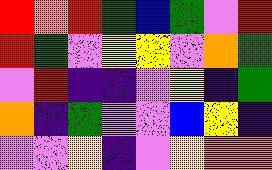[["red", "orange", "red", "green", "blue", "green", "violet", "red"], ["red", "green", "violet", "yellow", "yellow", "violet", "orange", "green"], ["violet", "red", "indigo", "indigo", "violet", "yellow", "indigo", "green"], ["orange", "indigo", "green", "violet", "violet", "blue", "yellow", "indigo"], ["violet", "violet", "yellow", "indigo", "violet", "yellow", "orange", "orange"]]